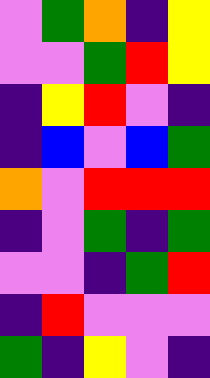[["violet", "green", "orange", "indigo", "yellow"], ["violet", "violet", "green", "red", "yellow"], ["indigo", "yellow", "red", "violet", "indigo"], ["indigo", "blue", "violet", "blue", "green"], ["orange", "violet", "red", "red", "red"], ["indigo", "violet", "green", "indigo", "green"], ["violet", "violet", "indigo", "green", "red"], ["indigo", "red", "violet", "violet", "violet"], ["green", "indigo", "yellow", "violet", "indigo"]]